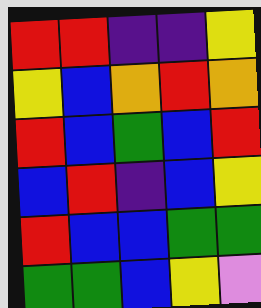[["red", "red", "indigo", "indigo", "yellow"], ["yellow", "blue", "orange", "red", "orange"], ["red", "blue", "green", "blue", "red"], ["blue", "red", "indigo", "blue", "yellow"], ["red", "blue", "blue", "green", "green"], ["green", "green", "blue", "yellow", "violet"]]